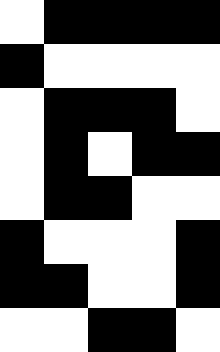[["white", "black", "black", "black", "black"], ["black", "white", "white", "white", "white"], ["white", "black", "black", "black", "white"], ["white", "black", "white", "black", "black"], ["white", "black", "black", "white", "white"], ["black", "white", "white", "white", "black"], ["black", "black", "white", "white", "black"], ["white", "white", "black", "black", "white"]]